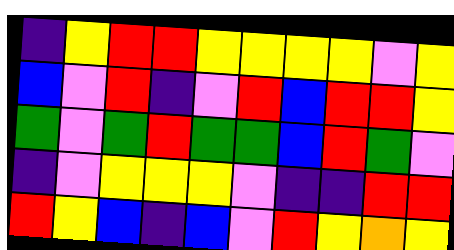[["indigo", "yellow", "red", "red", "yellow", "yellow", "yellow", "yellow", "violet", "yellow"], ["blue", "violet", "red", "indigo", "violet", "red", "blue", "red", "red", "yellow"], ["green", "violet", "green", "red", "green", "green", "blue", "red", "green", "violet"], ["indigo", "violet", "yellow", "yellow", "yellow", "violet", "indigo", "indigo", "red", "red"], ["red", "yellow", "blue", "indigo", "blue", "violet", "red", "yellow", "orange", "yellow"]]